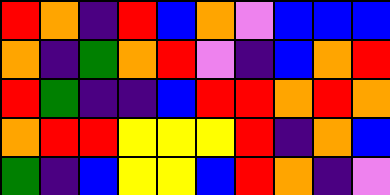[["red", "orange", "indigo", "red", "blue", "orange", "violet", "blue", "blue", "blue"], ["orange", "indigo", "green", "orange", "red", "violet", "indigo", "blue", "orange", "red"], ["red", "green", "indigo", "indigo", "blue", "red", "red", "orange", "red", "orange"], ["orange", "red", "red", "yellow", "yellow", "yellow", "red", "indigo", "orange", "blue"], ["green", "indigo", "blue", "yellow", "yellow", "blue", "red", "orange", "indigo", "violet"]]